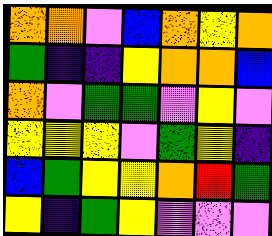[["orange", "orange", "violet", "blue", "orange", "yellow", "orange"], ["green", "indigo", "indigo", "yellow", "orange", "orange", "blue"], ["orange", "violet", "green", "green", "violet", "yellow", "violet"], ["yellow", "yellow", "yellow", "violet", "green", "yellow", "indigo"], ["blue", "green", "yellow", "yellow", "orange", "red", "green"], ["yellow", "indigo", "green", "yellow", "violet", "violet", "violet"]]